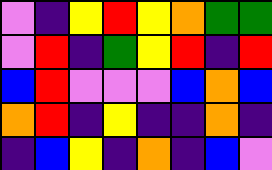[["violet", "indigo", "yellow", "red", "yellow", "orange", "green", "green"], ["violet", "red", "indigo", "green", "yellow", "red", "indigo", "red"], ["blue", "red", "violet", "violet", "violet", "blue", "orange", "blue"], ["orange", "red", "indigo", "yellow", "indigo", "indigo", "orange", "indigo"], ["indigo", "blue", "yellow", "indigo", "orange", "indigo", "blue", "violet"]]